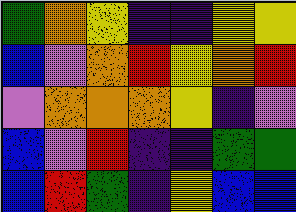[["green", "orange", "yellow", "indigo", "indigo", "yellow", "yellow"], ["blue", "violet", "orange", "red", "yellow", "orange", "red"], ["violet", "orange", "orange", "orange", "yellow", "indigo", "violet"], ["blue", "violet", "red", "indigo", "indigo", "green", "green"], ["blue", "red", "green", "indigo", "yellow", "blue", "blue"]]